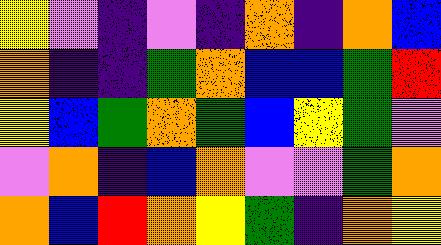[["yellow", "violet", "indigo", "violet", "indigo", "orange", "indigo", "orange", "blue"], ["orange", "indigo", "indigo", "green", "orange", "blue", "blue", "green", "red"], ["yellow", "blue", "green", "orange", "green", "blue", "yellow", "green", "violet"], ["violet", "orange", "indigo", "blue", "orange", "violet", "violet", "green", "orange"], ["orange", "blue", "red", "orange", "yellow", "green", "indigo", "orange", "yellow"]]